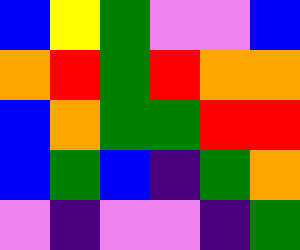[["blue", "yellow", "green", "violet", "violet", "blue"], ["orange", "red", "green", "red", "orange", "orange"], ["blue", "orange", "green", "green", "red", "red"], ["blue", "green", "blue", "indigo", "green", "orange"], ["violet", "indigo", "violet", "violet", "indigo", "green"]]